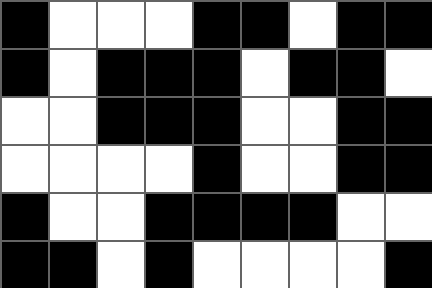[["black", "white", "white", "white", "black", "black", "white", "black", "black"], ["black", "white", "black", "black", "black", "white", "black", "black", "white"], ["white", "white", "black", "black", "black", "white", "white", "black", "black"], ["white", "white", "white", "white", "black", "white", "white", "black", "black"], ["black", "white", "white", "black", "black", "black", "black", "white", "white"], ["black", "black", "white", "black", "white", "white", "white", "white", "black"]]